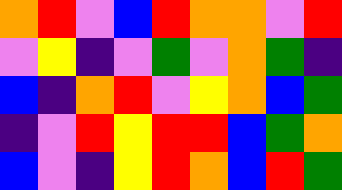[["orange", "red", "violet", "blue", "red", "orange", "orange", "violet", "red"], ["violet", "yellow", "indigo", "violet", "green", "violet", "orange", "green", "indigo"], ["blue", "indigo", "orange", "red", "violet", "yellow", "orange", "blue", "green"], ["indigo", "violet", "red", "yellow", "red", "red", "blue", "green", "orange"], ["blue", "violet", "indigo", "yellow", "red", "orange", "blue", "red", "green"]]